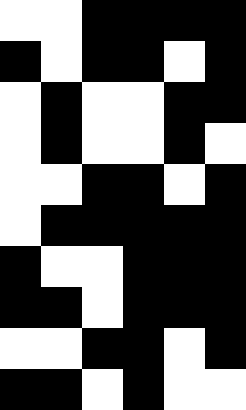[["white", "white", "black", "black", "black", "black"], ["black", "white", "black", "black", "white", "black"], ["white", "black", "white", "white", "black", "black"], ["white", "black", "white", "white", "black", "white"], ["white", "white", "black", "black", "white", "black"], ["white", "black", "black", "black", "black", "black"], ["black", "white", "white", "black", "black", "black"], ["black", "black", "white", "black", "black", "black"], ["white", "white", "black", "black", "white", "black"], ["black", "black", "white", "black", "white", "white"]]